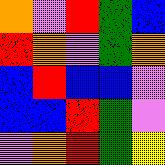[["orange", "violet", "red", "green", "blue"], ["red", "orange", "violet", "green", "orange"], ["blue", "red", "blue", "blue", "violet"], ["blue", "blue", "red", "green", "violet"], ["violet", "orange", "red", "green", "yellow"]]